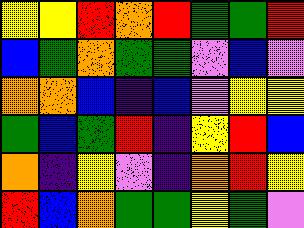[["yellow", "yellow", "red", "orange", "red", "green", "green", "red"], ["blue", "green", "orange", "green", "green", "violet", "blue", "violet"], ["orange", "orange", "blue", "indigo", "blue", "violet", "yellow", "yellow"], ["green", "blue", "green", "red", "indigo", "yellow", "red", "blue"], ["orange", "indigo", "yellow", "violet", "indigo", "orange", "red", "yellow"], ["red", "blue", "orange", "green", "green", "yellow", "green", "violet"]]